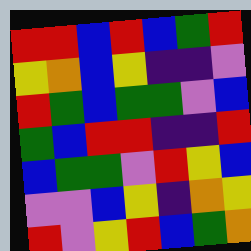[["red", "red", "blue", "red", "blue", "green", "red"], ["yellow", "orange", "blue", "yellow", "indigo", "indigo", "violet"], ["red", "green", "blue", "green", "green", "violet", "blue"], ["green", "blue", "red", "red", "indigo", "indigo", "red"], ["blue", "green", "green", "violet", "red", "yellow", "blue"], ["violet", "violet", "blue", "yellow", "indigo", "orange", "yellow"], ["red", "violet", "yellow", "red", "blue", "green", "orange"]]